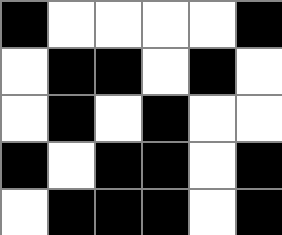[["black", "white", "white", "white", "white", "black"], ["white", "black", "black", "white", "black", "white"], ["white", "black", "white", "black", "white", "white"], ["black", "white", "black", "black", "white", "black"], ["white", "black", "black", "black", "white", "black"]]